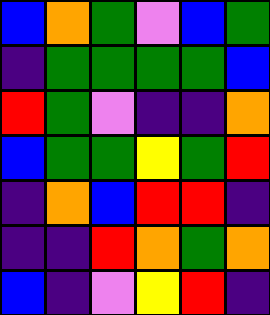[["blue", "orange", "green", "violet", "blue", "green"], ["indigo", "green", "green", "green", "green", "blue"], ["red", "green", "violet", "indigo", "indigo", "orange"], ["blue", "green", "green", "yellow", "green", "red"], ["indigo", "orange", "blue", "red", "red", "indigo"], ["indigo", "indigo", "red", "orange", "green", "orange"], ["blue", "indigo", "violet", "yellow", "red", "indigo"]]